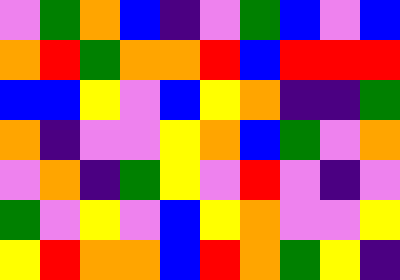[["violet", "green", "orange", "blue", "indigo", "violet", "green", "blue", "violet", "blue"], ["orange", "red", "green", "orange", "orange", "red", "blue", "red", "red", "red"], ["blue", "blue", "yellow", "violet", "blue", "yellow", "orange", "indigo", "indigo", "green"], ["orange", "indigo", "violet", "violet", "yellow", "orange", "blue", "green", "violet", "orange"], ["violet", "orange", "indigo", "green", "yellow", "violet", "red", "violet", "indigo", "violet"], ["green", "violet", "yellow", "violet", "blue", "yellow", "orange", "violet", "violet", "yellow"], ["yellow", "red", "orange", "orange", "blue", "red", "orange", "green", "yellow", "indigo"]]